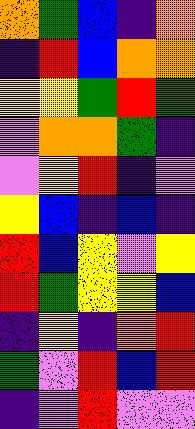[["orange", "green", "blue", "indigo", "orange"], ["indigo", "red", "blue", "orange", "orange"], ["yellow", "yellow", "green", "red", "green"], ["violet", "orange", "orange", "green", "indigo"], ["violet", "yellow", "red", "indigo", "violet"], ["yellow", "blue", "indigo", "blue", "indigo"], ["red", "blue", "yellow", "violet", "yellow"], ["red", "green", "yellow", "yellow", "blue"], ["indigo", "yellow", "indigo", "orange", "red"], ["green", "violet", "red", "blue", "red"], ["indigo", "violet", "red", "violet", "violet"]]